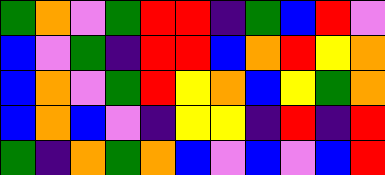[["green", "orange", "violet", "green", "red", "red", "indigo", "green", "blue", "red", "violet"], ["blue", "violet", "green", "indigo", "red", "red", "blue", "orange", "red", "yellow", "orange"], ["blue", "orange", "violet", "green", "red", "yellow", "orange", "blue", "yellow", "green", "orange"], ["blue", "orange", "blue", "violet", "indigo", "yellow", "yellow", "indigo", "red", "indigo", "red"], ["green", "indigo", "orange", "green", "orange", "blue", "violet", "blue", "violet", "blue", "red"]]